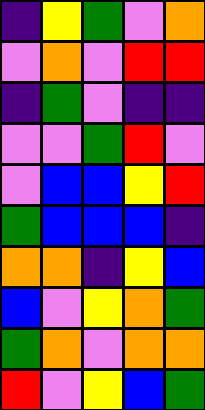[["indigo", "yellow", "green", "violet", "orange"], ["violet", "orange", "violet", "red", "red"], ["indigo", "green", "violet", "indigo", "indigo"], ["violet", "violet", "green", "red", "violet"], ["violet", "blue", "blue", "yellow", "red"], ["green", "blue", "blue", "blue", "indigo"], ["orange", "orange", "indigo", "yellow", "blue"], ["blue", "violet", "yellow", "orange", "green"], ["green", "orange", "violet", "orange", "orange"], ["red", "violet", "yellow", "blue", "green"]]